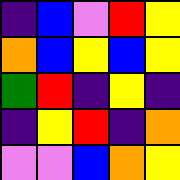[["indigo", "blue", "violet", "red", "yellow"], ["orange", "blue", "yellow", "blue", "yellow"], ["green", "red", "indigo", "yellow", "indigo"], ["indigo", "yellow", "red", "indigo", "orange"], ["violet", "violet", "blue", "orange", "yellow"]]